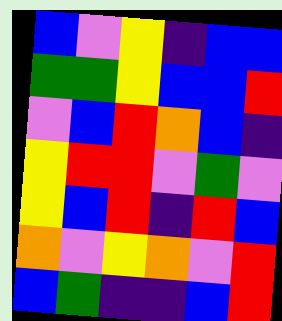[["blue", "violet", "yellow", "indigo", "blue", "blue"], ["green", "green", "yellow", "blue", "blue", "red"], ["violet", "blue", "red", "orange", "blue", "indigo"], ["yellow", "red", "red", "violet", "green", "violet"], ["yellow", "blue", "red", "indigo", "red", "blue"], ["orange", "violet", "yellow", "orange", "violet", "red"], ["blue", "green", "indigo", "indigo", "blue", "red"]]